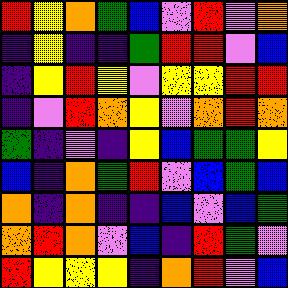[["red", "yellow", "orange", "green", "blue", "violet", "red", "violet", "orange"], ["indigo", "yellow", "indigo", "indigo", "green", "red", "red", "violet", "blue"], ["indigo", "yellow", "red", "yellow", "violet", "yellow", "yellow", "red", "red"], ["indigo", "violet", "red", "orange", "yellow", "violet", "orange", "red", "orange"], ["green", "indigo", "violet", "indigo", "yellow", "blue", "green", "green", "yellow"], ["blue", "indigo", "orange", "green", "red", "violet", "blue", "green", "blue"], ["orange", "indigo", "orange", "indigo", "indigo", "blue", "violet", "blue", "green"], ["orange", "red", "orange", "violet", "blue", "indigo", "red", "green", "violet"], ["red", "yellow", "yellow", "yellow", "indigo", "orange", "red", "violet", "blue"]]